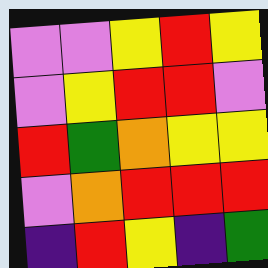[["violet", "violet", "yellow", "red", "yellow"], ["violet", "yellow", "red", "red", "violet"], ["red", "green", "orange", "yellow", "yellow"], ["violet", "orange", "red", "red", "red"], ["indigo", "red", "yellow", "indigo", "green"]]